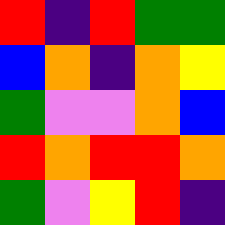[["red", "indigo", "red", "green", "green"], ["blue", "orange", "indigo", "orange", "yellow"], ["green", "violet", "violet", "orange", "blue"], ["red", "orange", "red", "red", "orange"], ["green", "violet", "yellow", "red", "indigo"]]